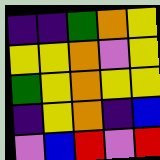[["indigo", "indigo", "green", "orange", "yellow"], ["yellow", "yellow", "orange", "violet", "yellow"], ["green", "yellow", "orange", "yellow", "yellow"], ["indigo", "yellow", "orange", "indigo", "blue"], ["violet", "blue", "red", "violet", "red"]]